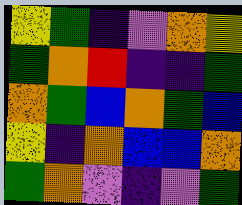[["yellow", "green", "indigo", "violet", "orange", "yellow"], ["green", "orange", "red", "indigo", "indigo", "green"], ["orange", "green", "blue", "orange", "green", "blue"], ["yellow", "indigo", "orange", "blue", "blue", "orange"], ["green", "orange", "violet", "indigo", "violet", "green"]]